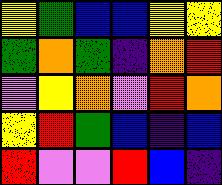[["yellow", "green", "blue", "blue", "yellow", "yellow"], ["green", "orange", "green", "indigo", "orange", "red"], ["violet", "yellow", "orange", "violet", "red", "orange"], ["yellow", "red", "green", "blue", "indigo", "blue"], ["red", "violet", "violet", "red", "blue", "indigo"]]